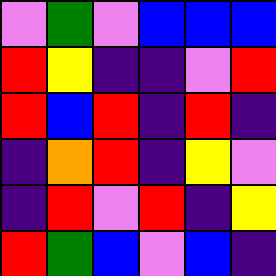[["violet", "green", "violet", "blue", "blue", "blue"], ["red", "yellow", "indigo", "indigo", "violet", "red"], ["red", "blue", "red", "indigo", "red", "indigo"], ["indigo", "orange", "red", "indigo", "yellow", "violet"], ["indigo", "red", "violet", "red", "indigo", "yellow"], ["red", "green", "blue", "violet", "blue", "indigo"]]